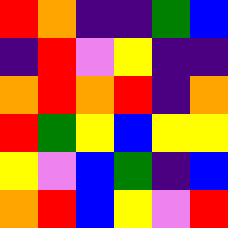[["red", "orange", "indigo", "indigo", "green", "blue"], ["indigo", "red", "violet", "yellow", "indigo", "indigo"], ["orange", "red", "orange", "red", "indigo", "orange"], ["red", "green", "yellow", "blue", "yellow", "yellow"], ["yellow", "violet", "blue", "green", "indigo", "blue"], ["orange", "red", "blue", "yellow", "violet", "red"]]